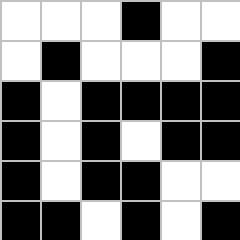[["white", "white", "white", "black", "white", "white"], ["white", "black", "white", "white", "white", "black"], ["black", "white", "black", "black", "black", "black"], ["black", "white", "black", "white", "black", "black"], ["black", "white", "black", "black", "white", "white"], ["black", "black", "white", "black", "white", "black"]]